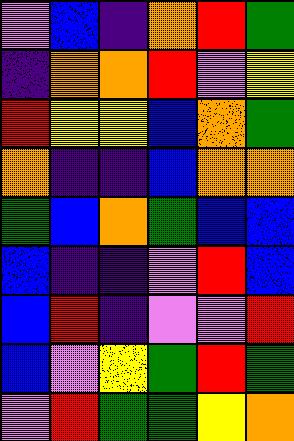[["violet", "blue", "indigo", "orange", "red", "green"], ["indigo", "orange", "orange", "red", "violet", "yellow"], ["red", "yellow", "yellow", "blue", "orange", "green"], ["orange", "indigo", "indigo", "blue", "orange", "orange"], ["green", "blue", "orange", "green", "blue", "blue"], ["blue", "indigo", "indigo", "violet", "red", "blue"], ["blue", "red", "indigo", "violet", "violet", "red"], ["blue", "violet", "yellow", "green", "red", "green"], ["violet", "red", "green", "green", "yellow", "orange"]]